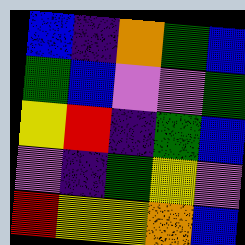[["blue", "indigo", "orange", "green", "blue"], ["green", "blue", "violet", "violet", "green"], ["yellow", "red", "indigo", "green", "blue"], ["violet", "indigo", "green", "yellow", "violet"], ["red", "yellow", "yellow", "orange", "blue"]]